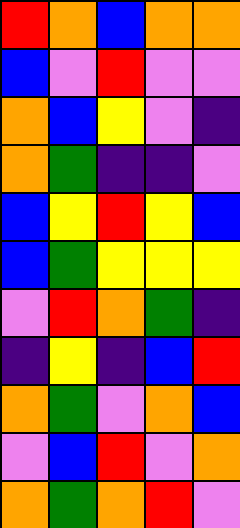[["red", "orange", "blue", "orange", "orange"], ["blue", "violet", "red", "violet", "violet"], ["orange", "blue", "yellow", "violet", "indigo"], ["orange", "green", "indigo", "indigo", "violet"], ["blue", "yellow", "red", "yellow", "blue"], ["blue", "green", "yellow", "yellow", "yellow"], ["violet", "red", "orange", "green", "indigo"], ["indigo", "yellow", "indigo", "blue", "red"], ["orange", "green", "violet", "orange", "blue"], ["violet", "blue", "red", "violet", "orange"], ["orange", "green", "orange", "red", "violet"]]